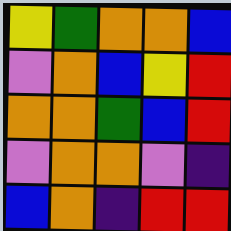[["yellow", "green", "orange", "orange", "blue"], ["violet", "orange", "blue", "yellow", "red"], ["orange", "orange", "green", "blue", "red"], ["violet", "orange", "orange", "violet", "indigo"], ["blue", "orange", "indigo", "red", "red"]]